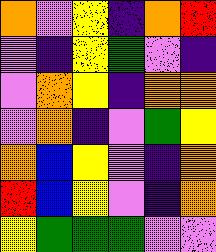[["orange", "violet", "yellow", "indigo", "orange", "red"], ["violet", "indigo", "yellow", "green", "violet", "indigo"], ["violet", "orange", "yellow", "indigo", "orange", "orange"], ["violet", "orange", "indigo", "violet", "green", "yellow"], ["orange", "blue", "yellow", "violet", "indigo", "orange"], ["red", "blue", "yellow", "violet", "indigo", "orange"], ["yellow", "green", "green", "green", "violet", "violet"]]